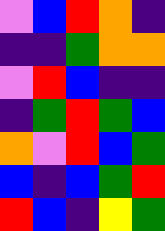[["violet", "blue", "red", "orange", "indigo"], ["indigo", "indigo", "green", "orange", "orange"], ["violet", "red", "blue", "indigo", "indigo"], ["indigo", "green", "red", "green", "blue"], ["orange", "violet", "red", "blue", "green"], ["blue", "indigo", "blue", "green", "red"], ["red", "blue", "indigo", "yellow", "green"]]